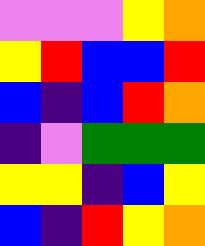[["violet", "violet", "violet", "yellow", "orange"], ["yellow", "red", "blue", "blue", "red"], ["blue", "indigo", "blue", "red", "orange"], ["indigo", "violet", "green", "green", "green"], ["yellow", "yellow", "indigo", "blue", "yellow"], ["blue", "indigo", "red", "yellow", "orange"]]